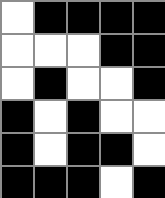[["white", "black", "black", "black", "black"], ["white", "white", "white", "black", "black"], ["white", "black", "white", "white", "black"], ["black", "white", "black", "white", "white"], ["black", "white", "black", "black", "white"], ["black", "black", "black", "white", "black"]]